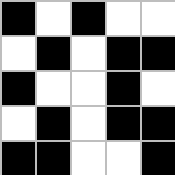[["black", "white", "black", "white", "white"], ["white", "black", "white", "black", "black"], ["black", "white", "white", "black", "white"], ["white", "black", "white", "black", "black"], ["black", "black", "white", "white", "black"]]